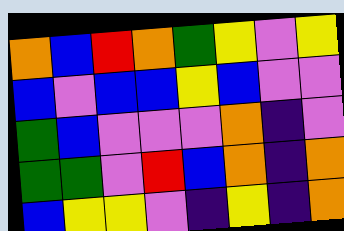[["orange", "blue", "red", "orange", "green", "yellow", "violet", "yellow"], ["blue", "violet", "blue", "blue", "yellow", "blue", "violet", "violet"], ["green", "blue", "violet", "violet", "violet", "orange", "indigo", "violet"], ["green", "green", "violet", "red", "blue", "orange", "indigo", "orange"], ["blue", "yellow", "yellow", "violet", "indigo", "yellow", "indigo", "orange"]]